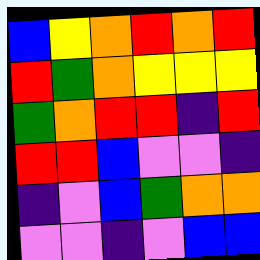[["blue", "yellow", "orange", "red", "orange", "red"], ["red", "green", "orange", "yellow", "yellow", "yellow"], ["green", "orange", "red", "red", "indigo", "red"], ["red", "red", "blue", "violet", "violet", "indigo"], ["indigo", "violet", "blue", "green", "orange", "orange"], ["violet", "violet", "indigo", "violet", "blue", "blue"]]